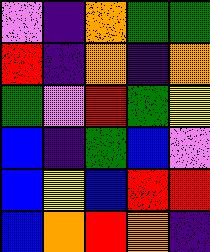[["violet", "indigo", "orange", "green", "green"], ["red", "indigo", "orange", "indigo", "orange"], ["green", "violet", "red", "green", "yellow"], ["blue", "indigo", "green", "blue", "violet"], ["blue", "yellow", "blue", "red", "red"], ["blue", "orange", "red", "orange", "indigo"]]